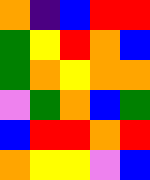[["orange", "indigo", "blue", "red", "red"], ["green", "yellow", "red", "orange", "blue"], ["green", "orange", "yellow", "orange", "orange"], ["violet", "green", "orange", "blue", "green"], ["blue", "red", "red", "orange", "red"], ["orange", "yellow", "yellow", "violet", "blue"]]